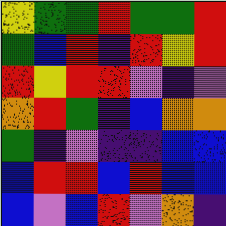[["yellow", "green", "green", "red", "green", "green", "red"], ["green", "blue", "red", "indigo", "red", "yellow", "red"], ["red", "yellow", "red", "red", "violet", "indigo", "violet"], ["orange", "red", "green", "indigo", "blue", "orange", "orange"], ["green", "indigo", "violet", "indigo", "indigo", "blue", "blue"], ["blue", "red", "red", "blue", "red", "blue", "blue"], ["blue", "violet", "blue", "red", "violet", "orange", "indigo"]]